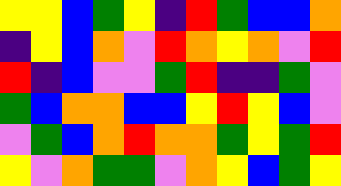[["yellow", "yellow", "blue", "green", "yellow", "indigo", "red", "green", "blue", "blue", "orange"], ["indigo", "yellow", "blue", "orange", "violet", "red", "orange", "yellow", "orange", "violet", "red"], ["red", "indigo", "blue", "violet", "violet", "green", "red", "indigo", "indigo", "green", "violet"], ["green", "blue", "orange", "orange", "blue", "blue", "yellow", "red", "yellow", "blue", "violet"], ["violet", "green", "blue", "orange", "red", "orange", "orange", "green", "yellow", "green", "red"], ["yellow", "violet", "orange", "green", "green", "violet", "orange", "yellow", "blue", "green", "yellow"]]